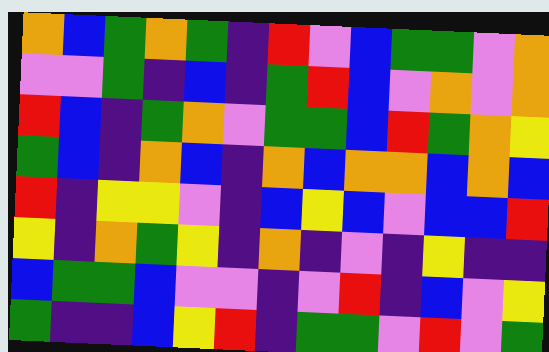[["orange", "blue", "green", "orange", "green", "indigo", "red", "violet", "blue", "green", "green", "violet", "orange"], ["violet", "violet", "green", "indigo", "blue", "indigo", "green", "red", "blue", "violet", "orange", "violet", "orange"], ["red", "blue", "indigo", "green", "orange", "violet", "green", "green", "blue", "red", "green", "orange", "yellow"], ["green", "blue", "indigo", "orange", "blue", "indigo", "orange", "blue", "orange", "orange", "blue", "orange", "blue"], ["red", "indigo", "yellow", "yellow", "violet", "indigo", "blue", "yellow", "blue", "violet", "blue", "blue", "red"], ["yellow", "indigo", "orange", "green", "yellow", "indigo", "orange", "indigo", "violet", "indigo", "yellow", "indigo", "indigo"], ["blue", "green", "green", "blue", "violet", "violet", "indigo", "violet", "red", "indigo", "blue", "violet", "yellow"], ["green", "indigo", "indigo", "blue", "yellow", "red", "indigo", "green", "green", "violet", "red", "violet", "green"]]